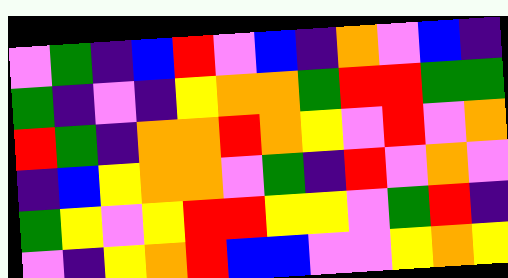[["violet", "green", "indigo", "blue", "red", "violet", "blue", "indigo", "orange", "violet", "blue", "indigo"], ["green", "indigo", "violet", "indigo", "yellow", "orange", "orange", "green", "red", "red", "green", "green"], ["red", "green", "indigo", "orange", "orange", "red", "orange", "yellow", "violet", "red", "violet", "orange"], ["indigo", "blue", "yellow", "orange", "orange", "violet", "green", "indigo", "red", "violet", "orange", "violet"], ["green", "yellow", "violet", "yellow", "red", "red", "yellow", "yellow", "violet", "green", "red", "indigo"], ["violet", "indigo", "yellow", "orange", "red", "blue", "blue", "violet", "violet", "yellow", "orange", "yellow"]]